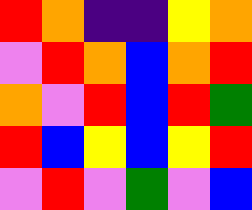[["red", "orange", "indigo", "indigo", "yellow", "orange"], ["violet", "red", "orange", "blue", "orange", "red"], ["orange", "violet", "red", "blue", "red", "green"], ["red", "blue", "yellow", "blue", "yellow", "red"], ["violet", "red", "violet", "green", "violet", "blue"]]